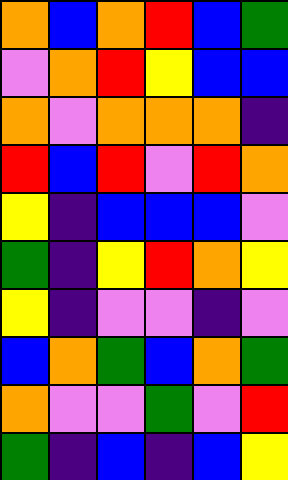[["orange", "blue", "orange", "red", "blue", "green"], ["violet", "orange", "red", "yellow", "blue", "blue"], ["orange", "violet", "orange", "orange", "orange", "indigo"], ["red", "blue", "red", "violet", "red", "orange"], ["yellow", "indigo", "blue", "blue", "blue", "violet"], ["green", "indigo", "yellow", "red", "orange", "yellow"], ["yellow", "indigo", "violet", "violet", "indigo", "violet"], ["blue", "orange", "green", "blue", "orange", "green"], ["orange", "violet", "violet", "green", "violet", "red"], ["green", "indigo", "blue", "indigo", "blue", "yellow"]]